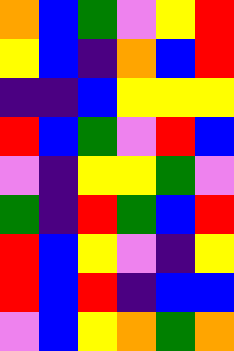[["orange", "blue", "green", "violet", "yellow", "red"], ["yellow", "blue", "indigo", "orange", "blue", "red"], ["indigo", "indigo", "blue", "yellow", "yellow", "yellow"], ["red", "blue", "green", "violet", "red", "blue"], ["violet", "indigo", "yellow", "yellow", "green", "violet"], ["green", "indigo", "red", "green", "blue", "red"], ["red", "blue", "yellow", "violet", "indigo", "yellow"], ["red", "blue", "red", "indigo", "blue", "blue"], ["violet", "blue", "yellow", "orange", "green", "orange"]]